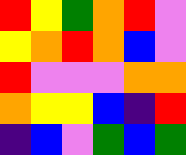[["red", "yellow", "green", "orange", "red", "violet"], ["yellow", "orange", "red", "orange", "blue", "violet"], ["red", "violet", "violet", "violet", "orange", "orange"], ["orange", "yellow", "yellow", "blue", "indigo", "red"], ["indigo", "blue", "violet", "green", "blue", "green"]]